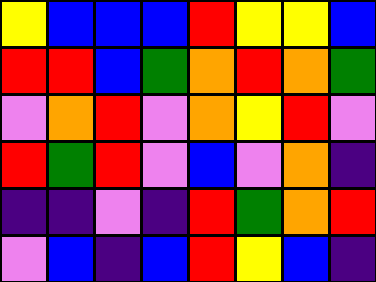[["yellow", "blue", "blue", "blue", "red", "yellow", "yellow", "blue"], ["red", "red", "blue", "green", "orange", "red", "orange", "green"], ["violet", "orange", "red", "violet", "orange", "yellow", "red", "violet"], ["red", "green", "red", "violet", "blue", "violet", "orange", "indigo"], ["indigo", "indigo", "violet", "indigo", "red", "green", "orange", "red"], ["violet", "blue", "indigo", "blue", "red", "yellow", "blue", "indigo"]]